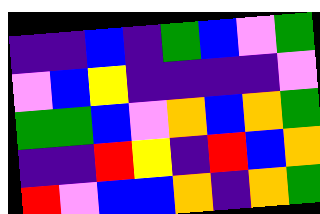[["indigo", "indigo", "blue", "indigo", "green", "blue", "violet", "green"], ["violet", "blue", "yellow", "indigo", "indigo", "indigo", "indigo", "violet"], ["green", "green", "blue", "violet", "orange", "blue", "orange", "green"], ["indigo", "indigo", "red", "yellow", "indigo", "red", "blue", "orange"], ["red", "violet", "blue", "blue", "orange", "indigo", "orange", "green"]]